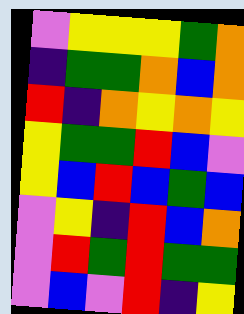[["violet", "yellow", "yellow", "yellow", "green", "orange"], ["indigo", "green", "green", "orange", "blue", "orange"], ["red", "indigo", "orange", "yellow", "orange", "yellow"], ["yellow", "green", "green", "red", "blue", "violet"], ["yellow", "blue", "red", "blue", "green", "blue"], ["violet", "yellow", "indigo", "red", "blue", "orange"], ["violet", "red", "green", "red", "green", "green"], ["violet", "blue", "violet", "red", "indigo", "yellow"]]